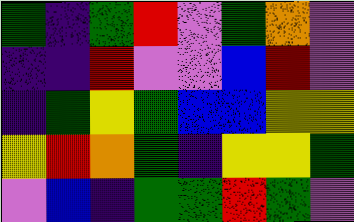[["green", "indigo", "green", "red", "violet", "green", "orange", "violet"], ["indigo", "indigo", "red", "violet", "violet", "blue", "red", "violet"], ["indigo", "green", "yellow", "green", "blue", "blue", "yellow", "yellow"], ["yellow", "red", "orange", "green", "indigo", "yellow", "yellow", "green"], ["violet", "blue", "indigo", "green", "green", "red", "green", "violet"]]